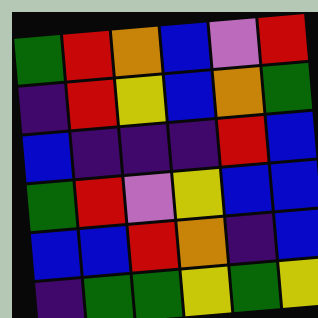[["green", "red", "orange", "blue", "violet", "red"], ["indigo", "red", "yellow", "blue", "orange", "green"], ["blue", "indigo", "indigo", "indigo", "red", "blue"], ["green", "red", "violet", "yellow", "blue", "blue"], ["blue", "blue", "red", "orange", "indigo", "blue"], ["indigo", "green", "green", "yellow", "green", "yellow"]]